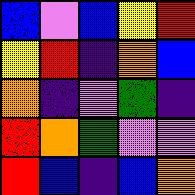[["blue", "violet", "blue", "yellow", "red"], ["yellow", "red", "indigo", "orange", "blue"], ["orange", "indigo", "violet", "green", "indigo"], ["red", "orange", "green", "violet", "violet"], ["red", "blue", "indigo", "blue", "orange"]]